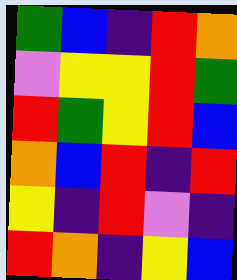[["green", "blue", "indigo", "red", "orange"], ["violet", "yellow", "yellow", "red", "green"], ["red", "green", "yellow", "red", "blue"], ["orange", "blue", "red", "indigo", "red"], ["yellow", "indigo", "red", "violet", "indigo"], ["red", "orange", "indigo", "yellow", "blue"]]